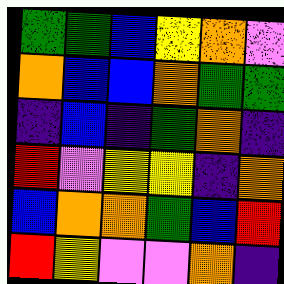[["green", "green", "blue", "yellow", "orange", "violet"], ["orange", "blue", "blue", "orange", "green", "green"], ["indigo", "blue", "indigo", "green", "orange", "indigo"], ["red", "violet", "yellow", "yellow", "indigo", "orange"], ["blue", "orange", "orange", "green", "blue", "red"], ["red", "yellow", "violet", "violet", "orange", "indigo"]]